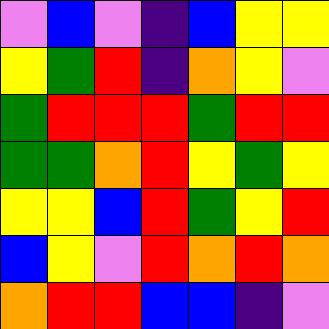[["violet", "blue", "violet", "indigo", "blue", "yellow", "yellow"], ["yellow", "green", "red", "indigo", "orange", "yellow", "violet"], ["green", "red", "red", "red", "green", "red", "red"], ["green", "green", "orange", "red", "yellow", "green", "yellow"], ["yellow", "yellow", "blue", "red", "green", "yellow", "red"], ["blue", "yellow", "violet", "red", "orange", "red", "orange"], ["orange", "red", "red", "blue", "blue", "indigo", "violet"]]